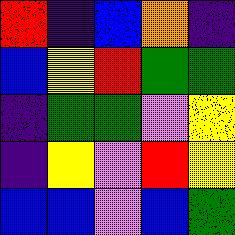[["red", "indigo", "blue", "orange", "indigo"], ["blue", "yellow", "red", "green", "green"], ["indigo", "green", "green", "violet", "yellow"], ["indigo", "yellow", "violet", "red", "yellow"], ["blue", "blue", "violet", "blue", "green"]]